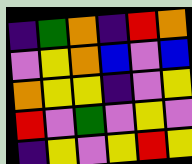[["indigo", "green", "orange", "indigo", "red", "orange"], ["violet", "yellow", "orange", "blue", "violet", "blue"], ["orange", "yellow", "yellow", "indigo", "violet", "yellow"], ["red", "violet", "green", "violet", "yellow", "violet"], ["indigo", "yellow", "violet", "yellow", "red", "yellow"]]